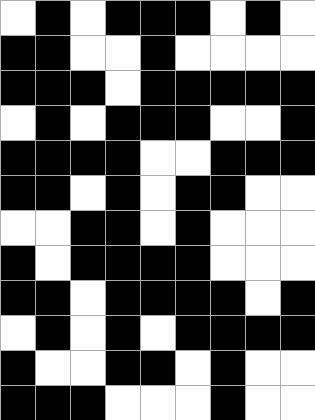[["white", "black", "white", "black", "black", "black", "white", "black", "white"], ["black", "black", "white", "white", "black", "white", "white", "white", "white"], ["black", "black", "black", "white", "black", "black", "black", "black", "black"], ["white", "black", "white", "black", "black", "black", "white", "white", "black"], ["black", "black", "black", "black", "white", "white", "black", "black", "black"], ["black", "black", "white", "black", "white", "black", "black", "white", "white"], ["white", "white", "black", "black", "white", "black", "white", "white", "white"], ["black", "white", "black", "black", "black", "black", "white", "white", "white"], ["black", "black", "white", "black", "black", "black", "black", "white", "black"], ["white", "black", "white", "black", "white", "black", "black", "black", "black"], ["black", "white", "white", "black", "black", "white", "black", "white", "white"], ["black", "black", "black", "white", "white", "white", "black", "white", "white"]]